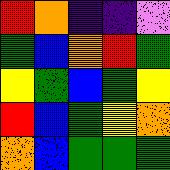[["red", "orange", "indigo", "indigo", "violet"], ["green", "blue", "orange", "red", "green"], ["yellow", "green", "blue", "green", "yellow"], ["red", "blue", "green", "yellow", "orange"], ["orange", "blue", "green", "green", "green"]]